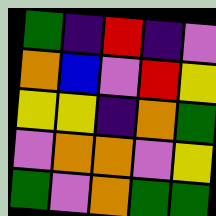[["green", "indigo", "red", "indigo", "violet"], ["orange", "blue", "violet", "red", "yellow"], ["yellow", "yellow", "indigo", "orange", "green"], ["violet", "orange", "orange", "violet", "yellow"], ["green", "violet", "orange", "green", "green"]]